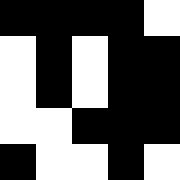[["black", "black", "black", "black", "white"], ["white", "black", "white", "black", "black"], ["white", "black", "white", "black", "black"], ["white", "white", "black", "black", "black"], ["black", "white", "white", "black", "white"]]